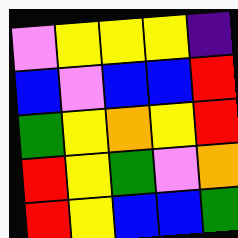[["violet", "yellow", "yellow", "yellow", "indigo"], ["blue", "violet", "blue", "blue", "red"], ["green", "yellow", "orange", "yellow", "red"], ["red", "yellow", "green", "violet", "orange"], ["red", "yellow", "blue", "blue", "green"]]